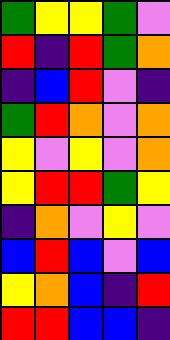[["green", "yellow", "yellow", "green", "violet"], ["red", "indigo", "red", "green", "orange"], ["indigo", "blue", "red", "violet", "indigo"], ["green", "red", "orange", "violet", "orange"], ["yellow", "violet", "yellow", "violet", "orange"], ["yellow", "red", "red", "green", "yellow"], ["indigo", "orange", "violet", "yellow", "violet"], ["blue", "red", "blue", "violet", "blue"], ["yellow", "orange", "blue", "indigo", "red"], ["red", "red", "blue", "blue", "indigo"]]